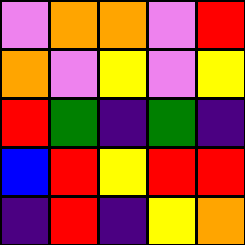[["violet", "orange", "orange", "violet", "red"], ["orange", "violet", "yellow", "violet", "yellow"], ["red", "green", "indigo", "green", "indigo"], ["blue", "red", "yellow", "red", "red"], ["indigo", "red", "indigo", "yellow", "orange"]]